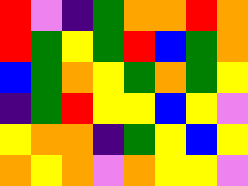[["red", "violet", "indigo", "green", "orange", "orange", "red", "orange"], ["red", "green", "yellow", "green", "red", "blue", "green", "orange"], ["blue", "green", "orange", "yellow", "green", "orange", "green", "yellow"], ["indigo", "green", "red", "yellow", "yellow", "blue", "yellow", "violet"], ["yellow", "orange", "orange", "indigo", "green", "yellow", "blue", "yellow"], ["orange", "yellow", "orange", "violet", "orange", "yellow", "yellow", "violet"]]